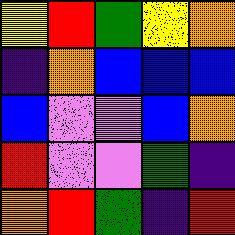[["yellow", "red", "green", "yellow", "orange"], ["indigo", "orange", "blue", "blue", "blue"], ["blue", "violet", "violet", "blue", "orange"], ["red", "violet", "violet", "green", "indigo"], ["orange", "red", "green", "indigo", "red"]]